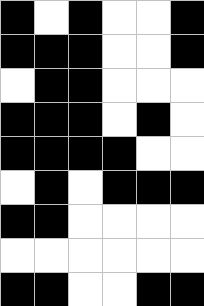[["black", "white", "black", "white", "white", "black"], ["black", "black", "black", "white", "white", "black"], ["white", "black", "black", "white", "white", "white"], ["black", "black", "black", "white", "black", "white"], ["black", "black", "black", "black", "white", "white"], ["white", "black", "white", "black", "black", "black"], ["black", "black", "white", "white", "white", "white"], ["white", "white", "white", "white", "white", "white"], ["black", "black", "white", "white", "black", "black"]]